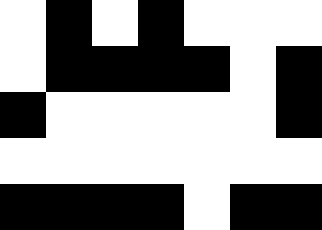[["white", "black", "white", "black", "white", "white", "white"], ["white", "black", "black", "black", "black", "white", "black"], ["black", "white", "white", "white", "white", "white", "black"], ["white", "white", "white", "white", "white", "white", "white"], ["black", "black", "black", "black", "white", "black", "black"]]